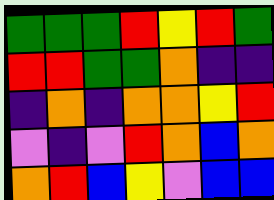[["green", "green", "green", "red", "yellow", "red", "green"], ["red", "red", "green", "green", "orange", "indigo", "indigo"], ["indigo", "orange", "indigo", "orange", "orange", "yellow", "red"], ["violet", "indigo", "violet", "red", "orange", "blue", "orange"], ["orange", "red", "blue", "yellow", "violet", "blue", "blue"]]